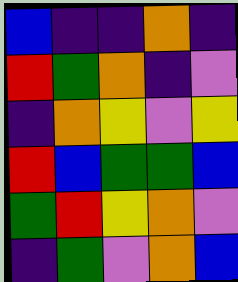[["blue", "indigo", "indigo", "orange", "indigo"], ["red", "green", "orange", "indigo", "violet"], ["indigo", "orange", "yellow", "violet", "yellow"], ["red", "blue", "green", "green", "blue"], ["green", "red", "yellow", "orange", "violet"], ["indigo", "green", "violet", "orange", "blue"]]